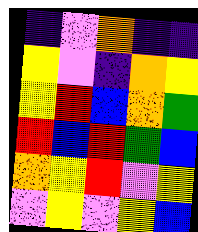[["indigo", "violet", "orange", "indigo", "indigo"], ["yellow", "violet", "indigo", "orange", "yellow"], ["yellow", "red", "blue", "orange", "green"], ["red", "blue", "red", "green", "blue"], ["orange", "yellow", "red", "violet", "yellow"], ["violet", "yellow", "violet", "yellow", "blue"]]